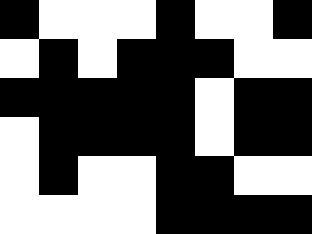[["black", "white", "white", "white", "black", "white", "white", "black"], ["white", "black", "white", "black", "black", "black", "white", "white"], ["black", "black", "black", "black", "black", "white", "black", "black"], ["white", "black", "black", "black", "black", "white", "black", "black"], ["white", "black", "white", "white", "black", "black", "white", "white"], ["white", "white", "white", "white", "black", "black", "black", "black"]]